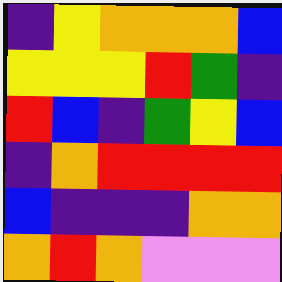[["indigo", "yellow", "orange", "orange", "orange", "blue"], ["yellow", "yellow", "yellow", "red", "green", "indigo"], ["red", "blue", "indigo", "green", "yellow", "blue"], ["indigo", "orange", "red", "red", "red", "red"], ["blue", "indigo", "indigo", "indigo", "orange", "orange"], ["orange", "red", "orange", "violet", "violet", "violet"]]